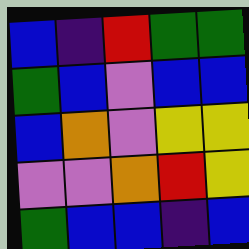[["blue", "indigo", "red", "green", "green"], ["green", "blue", "violet", "blue", "blue"], ["blue", "orange", "violet", "yellow", "yellow"], ["violet", "violet", "orange", "red", "yellow"], ["green", "blue", "blue", "indigo", "blue"]]